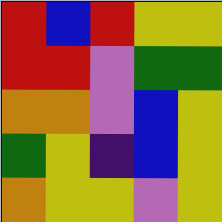[["red", "blue", "red", "yellow", "yellow"], ["red", "red", "violet", "green", "green"], ["orange", "orange", "violet", "blue", "yellow"], ["green", "yellow", "indigo", "blue", "yellow"], ["orange", "yellow", "yellow", "violet", "yellow"]]